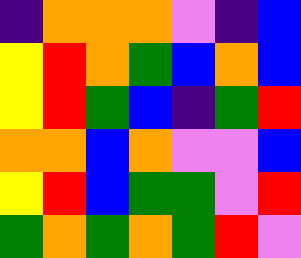[["indigo", "orange", "orange", "orange", "violet", "indigo", "blue"], ["yellow", "red", "orange", "green", "blue", "orange", "blue"], ["yellow", "red", "green", "blue", "indigo", "green", "red"], ["orange", "orange", "blue", "orange", "violet", "violet", "blue"], ["yellow", "red", "blue", "green", "green", "violet", "red"], ["green", "orange", "green", "orange", "green", "red", "violet"]]